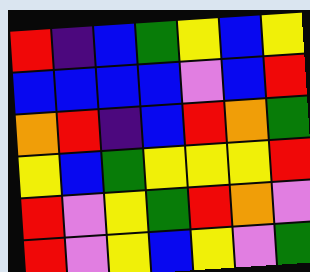[["red", "indigo", "blue", "green", "yellow", "blue", "yellow"], ["blue", "blue", "blue", "blue", "violet", "blue", "red"], ["orange", "red", "indigo", "blue", "red", "orange", "green"], ["yellow", "blue", "green", "yellow", "yellow", "yellow", "red"], ["red", "violet", "yellow", "green", "red", "orange", "violet"], ["red", "violet", "yellow", "blue", "yellow", "violet", "green"]]